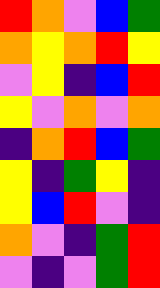[["red", "orange", "violet", "blue", "green"], ["orange", "yellow", "orange", "red", "yellow"], ["violet", "yellow", "indigo", "blue", "red"], ["yellow", "violet", "orange", "violet", "orange"], ["indigo", "orange", "red", "blue", "green"], ["yellow", "indigo", "green", "yellow", "indigo"], ["yellow", "blue", "red", "violet", "indigo"], ["orange", "violet", "indigo", "green", "red"], ["violet", "indigo", "violet", "green", "red"]]